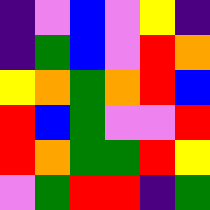[["indigo", "violet", "blue", "violet", "yellow", "indigo"], ["indigo", "green", "blue", "violet", "red", "orange"], ["yellow", "orange", "green", "orange", "red", "blue"], ["red", "blue", "green", "violet", "violet", "red"], ["red", "orange", "green", "green", "red", "yellow"], ["violet", "green", "red", "red", "indigo", "green"]]